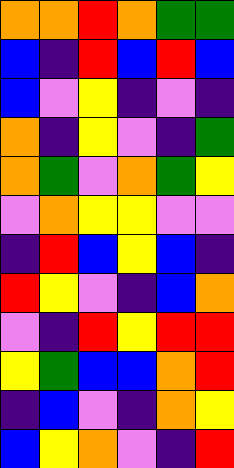[["orange", "orange", "red", "orange", "green", "green"], ["blue", "indigo", "red", "blue", "red", "blue"], ["blue", "violet", "yellow", "indigo", "violet", "indigo"], ["orange", "indigo", "yellow", "violet", "indigo", "green"], ["orange", "green", "violet", "orange", "green", "yellow"], ["violet", "orange", "yellow", "yellow", "violet", "violet"], ["indigo", "red", "blue", "yellow", "blue", "indigo"], ["red", "yellow", "violet", "indigo", "blue", "orange"], ["violet", "indigo", "red", "yellow", "red", "red"], ["yellow", "green", "blue", "blue", "orange", "red"], ["indigo", "blue", "violet", "indigo", "orange", "yellow"], ["blue", "yellow", "orange", "violet", "indigo", "red"]]